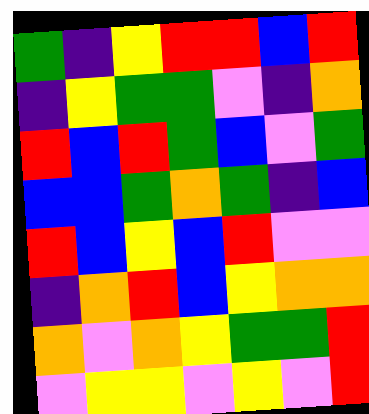[["green", "indigo", "yellow", "red", "red", "blue", "red"], ["indigo", "yellow", "green", "green", "violet", "indigo", "orange"], ["red", "blue", "red", "green", "blue", "violet", "green"], ["blue", "blue", "green", "orange", "green", "indigo", "blue"], ["red", "blue", "yellow", "blue", "red", "violet", "violet"], ["indigo", "orange", "red", "blue", "yellow", "orange", "orange"], ["orange", "violet", "orange", "yellow", "green", "green", "red"], ["violet", "yellow", "yellow", "violet", "yellow", "violet", "red"]]